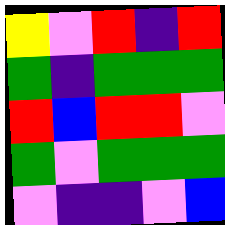[["yellow", "violet", "red", "indigo", "red"], ["green", "indigo", "green", "green", "green"], ["red", "blue", "red", "red", "violet"], ["green", "violet", "green", "green", "green"], ["violet", "indigo", "indigo", "violet", "blue"]]